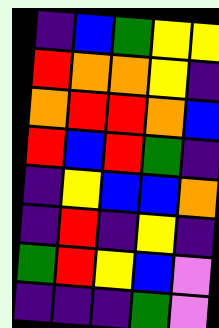[["indigo", "blue", "green", "yellow", "yellow"], ["red", "orange", "orange", "yellow", "indigo"], ["orange", "red", "red", "orange", "blue"], ["red", "blue", "red", "green", "indigo"], ["indigo", "yellow", "blue", "blue", "orange"], ["indigo", "red", "indigo", "yellow", "indigo"], ["green", "red", "yellow", "blue", "violet"], ["indigo", "indigo", "indigo", "green", "violet"]]